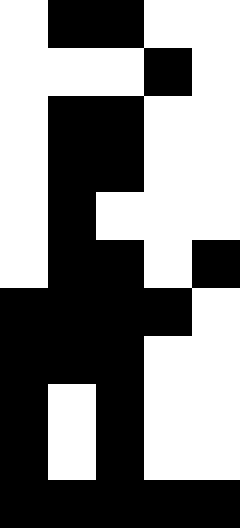[["white", "black", "black", "white", "white"], ["white", "white", "white", "black", "white"], ["white", "black", "black", "white", "white"], ["white", "black", "black", "white", "white"], ["white", "black", "white", "white", "white"], ["white", "black", "black", "white", "black"], ["black", "black", "black", "black", "white"], ["black", "black", "black", "white", "white"], ["black", "white", "black", "white", "white"], ["black", "white", "black", "white", "white"], ["black", "black", "black", "black", "black"]]